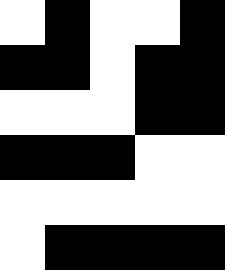[["white", "black", "white", "white", "black"], ["black", "black", "white", "black", "black"], ["white", "white", "white", "black", "black"], ["black", "black", "black", "white", "white"], ["white", "white", "white", "white", "white"], ["white", "black", "black", "black", "black"]]